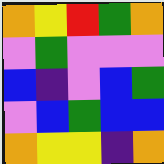[["orange", "yellow", "red", "green", "orange"], ["violet", "green", "violet", "violet", "violet"], ["blue", "indigo", "violet", "blue", "green"], ["violet", "blue", "green", "blue", "blue"], ["orange", "yellow", "yellow", "indigo", "orange"]]